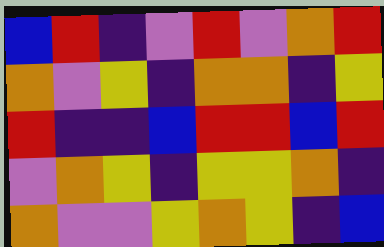[["blue", "red", "indigo", "violet", "red", "violet", "orange", "red"], ["orange", "violet", "yellow", "indigo", "orange", "orange", "indigo", "yellow"], ["red", "indigo", "indigo", "blue", "red", "red", "blue", "red"], ["violet", "orange", "yellow", "indigo", "yellow", "yellow", "orange", "indigo"], ["orange", "violet", "violet", "yellow", "orange", "yellow", "indigo", "blue"]]